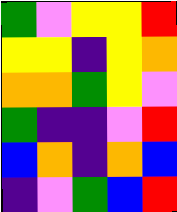[["green", "violet", "yellow", "yellow", "red"], ["yellow", "yellow", "indigo", "yellow", "orange"], ["orange", "orange", "green", "yellow", "violet"], ["green", "indigo", "indigo", "violet", "red"], ["blue", "orange", "indigo", "orange", "blue"], ["indigo", "violet", "green", "blue", "red"]]